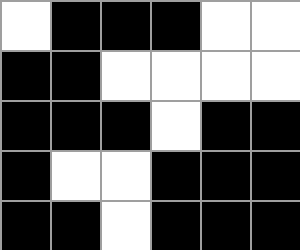[["white", "black", "black", "black", "white", "white"], ["black", "black", "white", "white", "white", "white"], ["black", "black", "black", "white", "black", "black"], ["black", "white", "white", "black", "black", "black"], ["black", "black", "white", "black", "black", "black"]]